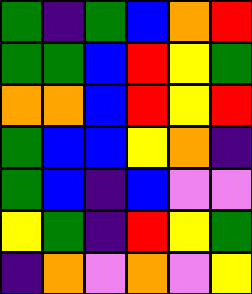[["green", "indigo", "green", "blue", "orange", "red"], ["green", "green", "blue", "red", "yellow", "green"], ["orange", "orange", "blue", "red", "yellow", "red"], ["green", "blue", "blue", "yellow", "orange", "indigo"], ["green", "blue", "indigo", "blue", "violet", "violet"], ["yellow", "green", "indigo", "red", "yellow", "green"], ["indigo", "orange", "violet", "orange", "violet", "yellow"]]